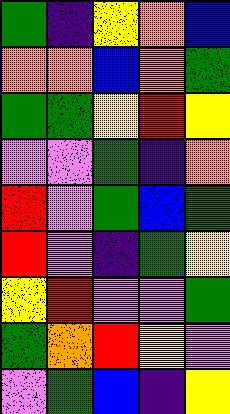[["green", "indigo", "yellow", "orange", "blue"], ["orange", "orange", "blue", "orange", "green"], ["green", "green", "yellow", "red", "yellow"], ["violet", "violet", "green", "indigo", "orange"], ["red", "violet", "green", "blue", "green"], ["red", "violet", "indigo", "green", "yellow"], ["yellow", "red", "violet", "violet", "green"], ["green", "orange", "red", "yellow", "violet"], ["violet", "green", "blue", "indigo", "yellow"]]